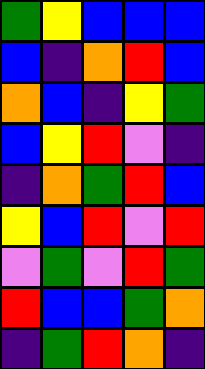[["green", "yellow", "blue", "blue", "blue"], ["blue", "indigo", "orange", "red", "blue"], ["orange", "blue", "indigo", "yellow", "green"], ["blue", "yellow", "red", "violet", "indigo"], ["indigo", "orange", "green", "red", "blue"], ["yellow", "blue", "red", "violet", "red"], ["violet", "green", "violet", "red", "green"], ["red", "blue", "blue", "green", "orange"], ["indigo", "green", "red", "orange", "indigo"]]